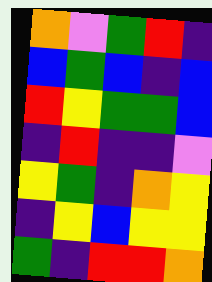[["orange", "violet", "green", "red", "indigo"], ["blue", "green", "blue", "indigo", "blue"], ["red", "yellow", "green", "green", "blue"], ["indigo", "red", "indigo", "indigo", "violet"], ["yellow", "green", "indigo", "orange", "yellow"], ["indigo", "yellow", "blue", "yellow", "yellow"], ["green", "indigo", "red", "red", "orange"]]